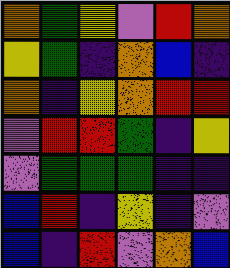[["orange", "green", "yellow", "violet", "red", "orange"], ["yellow", "green", "indigo", "orange", "blue", "indigo"], ["orange", "indigo", "yellow", "orange", "red", "red"], ["violet", "red", "red", "green", "indigo", "yellow"], ["violet", "green", "green", "green", "indigo", "indigo"], ["blue", "red", "indigo", "yellow", "indigo", "violet"], ["blue", "indigo", "red", "violet", "orange", "blue"]]